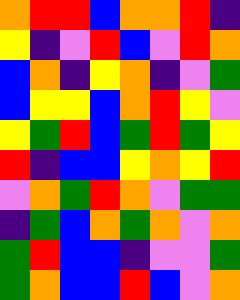[["orange", "red", "red", "blue", "orange", "orange", "red", "indigo"], ["yellow", "indigo", "violet", "red", "blue", "violet", "red", "orange"], ["blue", "orange", "indigo", "yellow", "orange", "indigo", "violet", "green"], ["blue", "yellow", "yellow", "blue", "orange", "red", "yellow", "violet"], ["yellow", "green", "red", "blue", "green", "red", "green", "yellow"], ["red", "indigo", "blue", "blue", "yellow", "orange", "yellow", "red"], ["violet", "orange", "green", "red", "orange", "violet", "green", "green"], ["indigo", "green", "blue", "orange", "green", "orange", "violet", "orange"], ["green", "red", "blue", "blue", "indigo", "violet", "violet", "green"], ["green", "orange", "blue", "blue", "red", "blue", "violet", "orange"]]